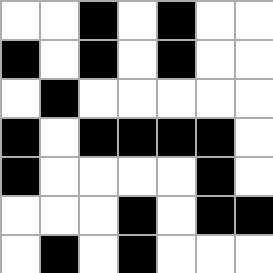[["white", "white", "black", "white", "black", "white", "white"], ["black", "white", "black", "white", "black", "white", "white"], ["white", "black", "white", "white", "white", "white", "white"], ["black", "white", "black", "black", "black", "black", "white"], ["black", "white", "white", "white", "white", "black", "white"], ["white", "white", "white", "black", "white", "black", "black"], ["white", "black", "white", "black", "white", "white", "white"]]